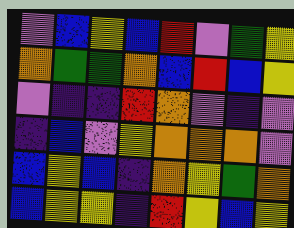[["violet", "blue", "yellow", "blue", "red", "violet", "green", "yellow"], ["orange", "green", "green", "orange", "blue", "red", "blue", "yellow"], ["violet", "indigo", "indigo", "red", "orange", "violet", "indigo", "violet"], ["indigo", "blue", "violet", "yellow", "orange", "orange", "orange", "violet"], ["blue", "yellow", "blue", "indigo", "orange", "yellow", "green", "orange"], ["blue", "yellow", "yellow", "indigo", "red", "yellow", "blue", "yellow"]]